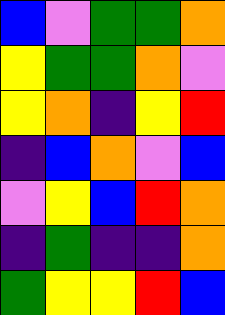[["blue", "violet", "green", "green", "orange"], ["yellow", "green", "green", "orange", "violet"], ["yellow", "orange", "indigo", "yellow", "red"], ["indigo", "blue", "orange", "violet", "blue"], ["violet", "yellow", "blue", "red", "orange"], ["indigo", "green", "indigo", "indigo", "orange"], ["green", "yellow", "yellow", "red", "blue"]]